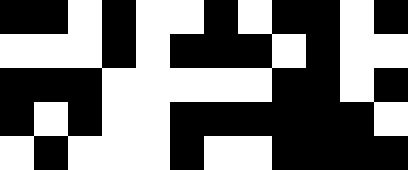[["black", "black", "white", "black", "white", "white", "black", "white", "black", "black", "white", "black"], ["white", "white", "white", "black", "white", "black", "black", "black", "white", "black", "white", "white"], ["black", "black", "black", "white", "white", "white", "white", "white", "black", "black", "white", "black"], ["black", "white", "black", "white", "white", "black", "black", "black", "black", "black", "black", "white"], ["white", "black", "white", "white", "white", "black", "white", "white", "black", "black", "black", "black"]]